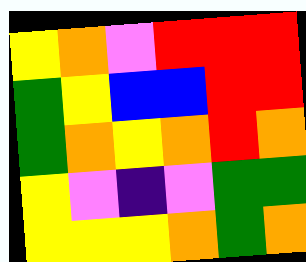[["yellow", "orange", "violet", "red", "red", "red"], ["green", "yellow", "blue", "blue", "red", "red"], ["green", "orange", "yellow", "orange", "red", "orange"], ["yellow", "violet", "indigo", "violet", "green", "green"], ["yellow", "yellow", "yellow", "orange", "green", "orange"]]